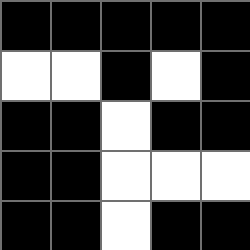[["black", "black", "black", "black", "black"], ["white", "white", "black", "white", "black"], ["black", "black", "white", "black", "black"], ["black", "black", "white", "white", "white"], ["black", "black", "white", "black", "black"]]